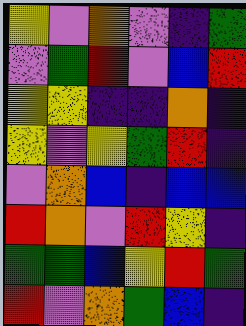[["yellow", "violet", "orange", "violet", "indigo", "green"], ["violet", "green", "red", "violet", "blue", "red"], ["yellow", "yellow", "indigo", "indigo", "orange", "indigo"], ["yellow", "violet", "yellow", "green", "red", "indigo"], ["violet", "orange", "blue", "indigo", "blue", "blue"], ["red", "orange", "violet", "red", "yellow", "indigo"], ["green", "green", "blue", "yellow", "red", "green"], ["red", "violet", "orange", "green", "blue", "indigo"]]